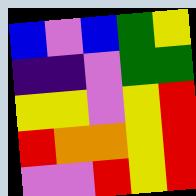[["blue", "violet", "blue", "green", "yellow"], ["indigo", "indigo", "violet", "green", "green"], ["yellow", "yellow", "violet", "yellow", "red"], ["red", "orange", "orange", "yellow", "red"], ["violet", "violet", "red", "yellow", "red"]]